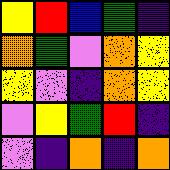[["yellow", "red", "blue", "green", "indigo"], ["orange", "green", "violet", "orange", "yellow"], ["yellow", "violet", "indigo", "orange", "yellow"], ["violet", "yellow", "green", "red", "indigo"], ["violet", "indigo", "orange", "indigo", "orange"]]